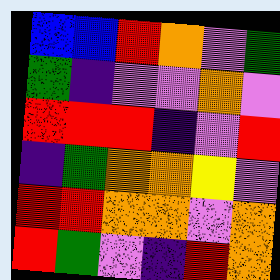[["blue", "blue", "red", "orange", "violet", "green"], ["green", "indigo", "violet", "violet", "orange", "violet"], ["red", "red", "red", "indigo", "violet", "red"], ["indigo", "green", "orange", "orange", "yellow", "violet"], ["red", "red", "orange", "orange", "violet", "orange"], ["red", "green", "violet", "indigo", "red", "orange"]]